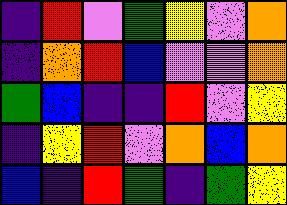[["indigo", "red", "violet", "green", "yellow", "violet", "orange"], ["indigo", "orange", "red", "blue", "violet", "violet", "orange"], ["green", "blue", "indigo", "indigo", "red", "violet", "yellow"], ["indigo", "yellow", "red", "violet", "orange", "blue", "orange"], ["blue", "indigo", "red", "green", "indigo", "green", "yellow"]]